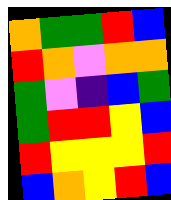[["orange", "green", "green", "red", "blue"], ["red", "orange", "violet", "orange", "orange"], ["green", "violet", "indigo", "blue", "green"], ["green", "red", "red", "yellow", "blue"], ["red", "yellow", "yellow", "yellow", "red"], ["blue", "orange", "yellow", "red", "blue"]]